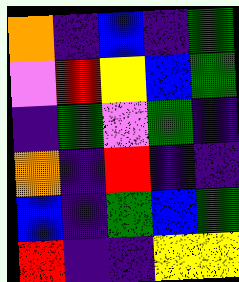[["orange", "indigo", "blue", "indigo", "green"], ["violet", "red", "yellow", "blue", "green"], ["indigo", "green", "violet", "green", "indigo"], ["orange", "indigo", "red", "indigo", "indigo"], ["blue", "indigo", "green", "blue", "green"], ["red", "indigo", "indigo", "yellow", "yellow"]]